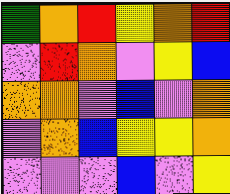[["green", "orange", "red", "yellow", "orange", "red"], ["violet", "red", "orange", "violet", "yellow", "blue"], ["orange", "orange", "violet", "blue", "violet", "orange"], ["violet", "orange", "blue", "yellow", "yellow", "orange"], ["violet", "violet", "violet", "blue", "violet", "yellow"]]